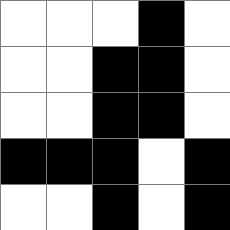[["white", "white", "white", "black", "white"], ["white", "white", "black", "black", "white"], ["white", "white", "black", "black", "white"], ["black", "black", "black", "white", "black"], ["white", "white", "black", "white", "black"]]